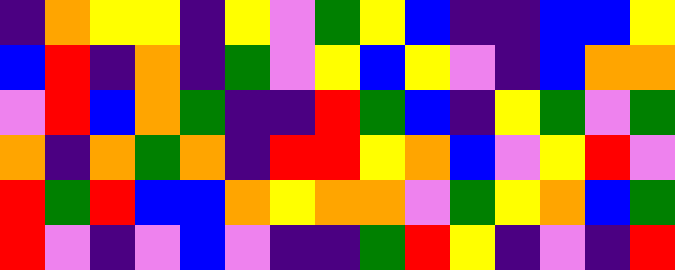[["indigo", "orange", "yellow", "yellow", "indigo", "yellow", "violet", "green", "yellow", "blue", "indigo", "indigo", "blue", "blue", "yellow"], ["blue", "red", "indigo", "orange", "indigo", "green", "violet", "yellow", "blue", "yellow", "violet", "indigo", "blue", "orange", "orange"], ["violet", "red", "blue", "orange", "green", "indigo", "indigo", "red", "green", "blue", "indigo", "yellow", "green", "violet", "green"], ["orange", "indigo", "orange", "green", "orange", "indigo", "red", "red", "yellow", "orange", "blue", "violet", "yellow", "red", "violet"], ["red", "green", "red", "blue", "blue", "orange", "yellow", "orange", "orange", "violet", "green", "yellow", "orange", "blue", "green"], ["red", "violet", "indigo", "violet", "blue", "violet", "indigo", "indigo", "green", "red", "yellow", "indigo", "violet", "indigo", "red"]]